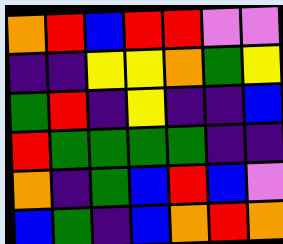[["orange", "red", "blue", "red", "red", "violet", "violet"], ["indigo", "indigo", "yellow", "yellow", "orange", "green", "yellow"], ["green", "red", "indigo", "yellow", "indigo", "indigo", "blue"], ["red", "green", "green", "green", "green", "indigo", "indigo"], ["orange", "indigo", "green", "blue", "red", "blue", "violet"], ["blue", "green", "indigo", "blue", "orange", "red", "orange"]]